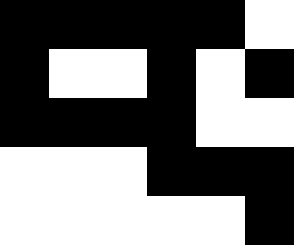[["black", "black", "black", "black", "black", "white"], ["black", "white", "white", "black", "white", "black"], ["black", "black", "black", "black", "white", "white"], ["white", "white", "white", "black", "black", "black"], ["white", "white", "white", "white", "white", "black"]]